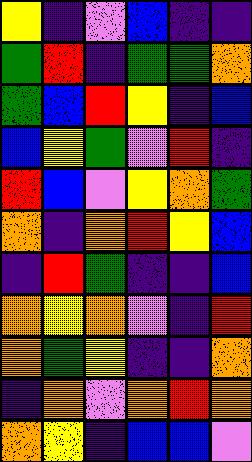[["yellow", "indigo", "violet", "blue", "indigo", "indigo"], ["green", "red", "indigo", "green", "green", "orange"], ["green", "blue", "red", "yellow", "indigo", "blue"], ["blue", "yellow", "green", "violet", "red", "indigo"], ["red", "blue", "violet", "yellow", "orange", "green"], ["orange", "indigo", "orange", "red", "yellow", "blue"], ["indigo", "red", "green", "indigo", "indigo", "blue"], ["orange", "yellow", "orange", "violet", "indigo", "red"], ["orange", "green", "yellow", "indigo", "indigo", "orange"], ["indigo", "orange", "violet", "orange", "red", "orange"], ["orange", "yellow", "indigo", "blue", "blue", "violet"]]